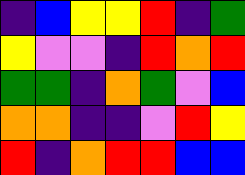[["indigo", "blue", "yellow", "yellow", "red", "indigo", "green"], ["yellow", "violet", "violet", "indigo", "red", "orange", "red"], ["green", "green", "indigo", "orange", "green", "violet", "blue"], ["orange", "orange", "indigo", "indigo", "violet", "red", "yellow"], ["red", "indigo", "orange", "red", "red", "blue", "blue"]]